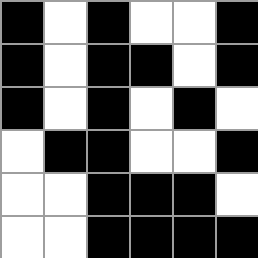[["black", "white", "black", "white", "white", "black"], ["black", "white", "black", "black", "white", "black"], ["black", "white", "black", "white", "black", "white"], ["white", "black", "black", "white", "white", "black"], ["white", "white", "black", "black", "black", "white"], ["white", "white", "black", "black", "black", "black"]]